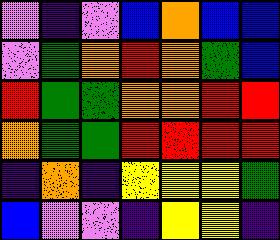[["violet", "indigo", "violet", "blue", "orange", "blue", "blue"], ["violet", "green", "orange", "red", "orange", "green", "blue"], ["red", "green", "green", "orange", "orange", "red", "red"], ["orange", "green", "green", "red", "red", "red", "red"], ["indigo", "orange", "indigo", "yellow", "yellow", "yellow", "green"], ["blue", "violet", "violet", "indigo", "yellow", "yellow", "indigo"]]